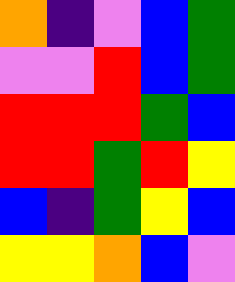[["orange", "indigo", "violet", "blue", "green"], ["violet", "violet", "red", "blue", "green"], ["red", "red", "red", "green", "blue"], ["red", "red", "green", "red", "yellow"], ["blue", "indigo", "green", "yellow", "blue"], ["yellow", "yellow", "orange", "blue", "violet"]]